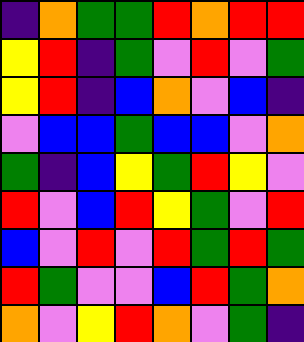[["indigo", "orange", "green", "green", "red", "orange", "red", "red"], ["yellow", "red", "indigo", "green", "violet", "red", "violet", "green"], ["yellow", "red", "indigo", "blue", "orange", "violet", "blue", "indigo"], ["violet", "blue", "blue", "green", "blue", "blue", "violet", "orange"], ["green", "indigo", "blue", "yellow", "green", "red", "yellow", "violet"], ["red", "violet", "blue", "red", "yellow", "green", "violet", "red"], ["blue", "violet", "red", "violet", "red", "green", "red", "green"], ["red", "green", "violet", "violet", "blue", "red", "green", "orange"], ["orange", "violet", "yellow", "red", "orange", "violet", "green", "indigo"]]